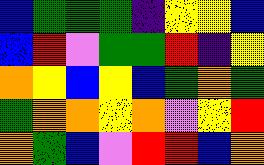[["blue", "green", "green", "green", "indigo", "yellow", "yellow", "blue"], ["blue", "red", "violet", "green", "green", "red", "indigo", "yellow"], ["orange", "yellow", "blue", "yellow", "blue", "green", "orange", "green"], ["green", "orange", "orange", "yellow", "orange", "violet", "yellow", "red"], ["orange", "green", "blue", "violet", "red", "red", "blue", "orange"]]